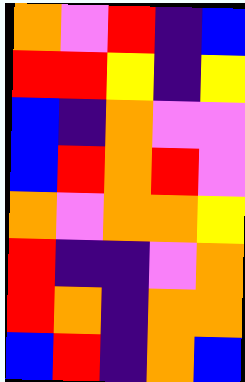[["orange", "violet", "red", "indigo", "blue"], ["red", "red", "yellow", "indigo", "yellow"], ["blue", "indigo", "orange", "violet", "violet"], ["blue", "red", "orange", "red", "violet"], ["orange", "violet", "orange", "orange", "yellow"], ["red", "indigo", "indigo", "violet", "orange"], ["red", "orange", "indigo", "orange", "orange"], ["blue", "red", "indigo", "orange", "blue"]]